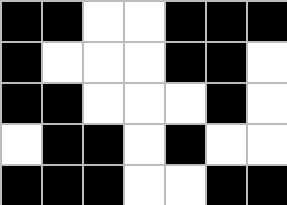[["black", "black", "white", "white", "black", "black", "black"], ["black", "white", "white", "white", "black", "black", "white"], ["black", "black", "white", "white", "white", "black", "white"], ["white", "black", "black", "white", "black", "white", "white"], ["black", "black", "black", "white", "white", "black", "black"]]